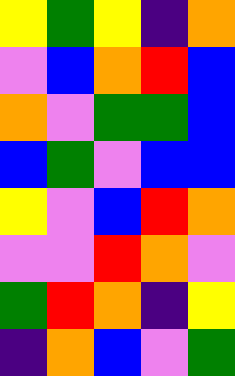[["yellow", "green", "yellow", "indigo", "orange"], ["violet", "blue", "orange", "red", "blue"], ["orange", "violet", "green", "green", "blue"], ["blue", "green", "violet", "blue", "blue"], ["yellow", "violet", "blue", "red", "orange"], ["violet", "violet", "red", "orange", "violet"], ["green", "red", "orange", "indigo", "yellow"], ["indigo", "orange", "blue", "violet", "green"]]